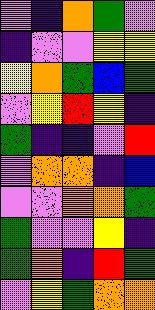[["violet", "indigo", "orange", "green", "violet"], ["indigo", "violet", "violet", "yellow", "yellow"], ["yellow", "orange", "green", "blue", "green"], ["violet", "yellow", "red", "yellow", "indigo"], ["green", "indigo", "indigo", "violet", "red"], ["violet", "orange", "orange", "indigo", "blue"], ["violet", "violet", "orange", "orange", "green"], ["green", "violet", "violet", "yellow", "indigo"], ["green", "orange", "indigo", "red", "green"], ["violet", "yellow", "green", "orange", "orange"]]